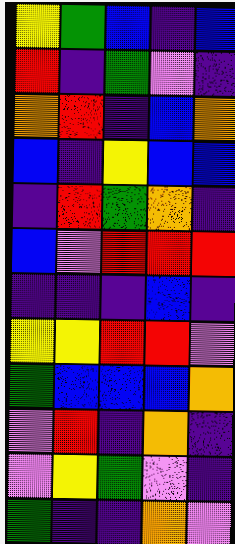[["yellow", "green", "blue", "indigo", "blue"], ["red", "indigo", "green", "violet", "indigo"], ["orange", "red", "indigo", "blue", "orange"], ["blue", "indigo", "yellow", "blue", "blue"], ["indigo", "red", "green", "orange", "indigo"], ["blue", "violet", "red", "red", "red"], ["indigo", "indigo", "indigo", "blue", "indigo"], ["yellow", "yellow", "red", "red", "violet"], ["green", "blue", "blue", "blue", "orange"], ["violet", "red", "indigo", "orange", "indigo"], ["violet", "yellow", "green", "violet", "indigo"], ["green", "indigo", "indigo", "orange", "violet"]]